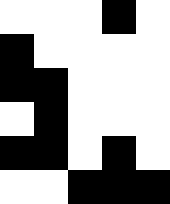[["white", "white", "white", "black", "white"], ["black", "white", "white", "white", "white"], ["black", "black", "white", "white", "white"], ["white", "black", "white", "white", "white"], ["black", "black", "white", "black", "white"], ["white", "white", "black", "black", "black"]]